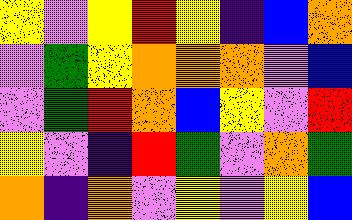[["yellow", "violet", "yellow", "red", "yellow", "indigo", "blue", "orange"], ["violet", "green", "yellow", "orange", "orange", "orange", "violet", "blue"], ["violet", "green", "red", "orange", "blue", "yellow", "violet", "red"], ["yellow", "violet", "indigo", "red", "green", "violet", "orange", "green"], ["orange", "indigo", "orange", "violet", "yellow", "violet", "yellow", "blue"]]